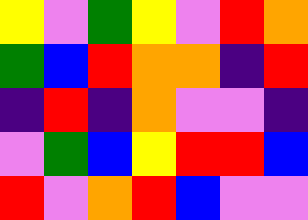[["yellow", "violet", "green", "yellow", "violet", "red", "orange"], ["green", "blue", "red", "orange", "orange", "indigo", "red"], ["indigo", "red", "indigo", "orange", "violet", "violet", "indigo"], ["violet", "green", "blue", "yellow", "red", "red", "blue"], ["red", "violet", "orange", "red", "blue", "violet", "violet"]]